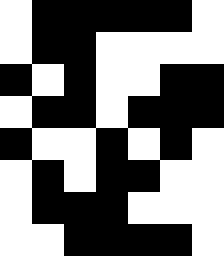[["white", "black", "black", "black", "black", "black", "white"], ["white", "black", "black", "white", "white", "white", "white"], ["black", "white", "black", "white", "white", "black", "black"], ["white", "black", "black", "white", "black", "black", "black"], ["black", "white", "white", "black", "white", "black", "white"], ["white", "black", "white", "black", "black", "white", "white"], ["white", "black", "black", "black", "white", "white", "white"], ["white", "white", "black", "black", "black", "black", "white"]]